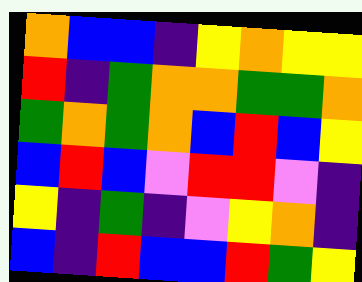[["orange", "blue", "blue", "indigo", "yellow", "orange", "yellow", "yellow"], ["red", "indigo", "green", "orange", "orange", "green", "green", "orange"], ["green", "orange", "green", "orange", "blue", "red", "blue", "yellow"], ["blue", "red", "blue", "violet", "red", "red", "violet", "indigo"], ["yellow", "indigo", "green", "indigo", "violet", "yellow", "orange", "indigo"], ["blue", "indigo", "red", "blue", "blue", "red", "green", "yellow"]]